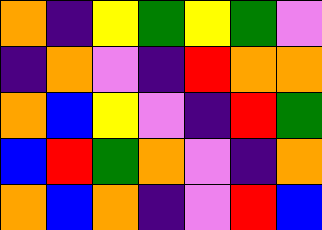[["orange", "indigo", "yellow", "green", "yellow", "green", "violet"], ["indigo", "orange", "violet", "indigo", "red", "orange", "orange"], ["orange", "blue", "yellow", "violet", "indigo", "red", "green"], ["blue", "red", "green", "orange", "violet", "indigo", "orange"], ["orange", "blue", "orange", "indigo", "violet", "red", "blue"]]